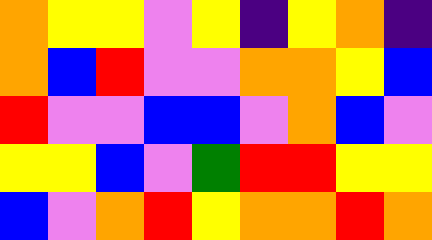[["orange", "yellow", "yellow", "violet", "yellow", "indigo", "yellow", "orange", "indigo"], ["orange", "blue", "red", "violet", "violet", "orange", "orange", "yellow", "blue"], ["red", "violet", "violet", "blue", "blue", "violet", "orange", "blue", "violet"], ["yellow", "yellow", "blue", "violet", "green", "red", "red", "yellow", "yellow"], ["blue", "violet", "orange", "red", "yellow", "orange", "orange", "red", "orange"]]